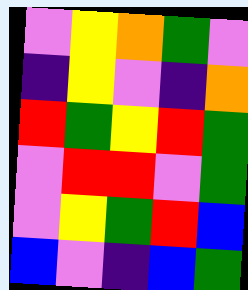[["violet", "yellow", "orange", "green", "violet"], ["indigo", "yellow", "violet", "indigo", "orange"], ["red", "green", "yellow", "red", "green"], ["violet", "red", "red", "violet", "green"], ["violet", "yellow", "green", "red", "blue"], ["blue", "violet", "indigo", "blue", "green"]]